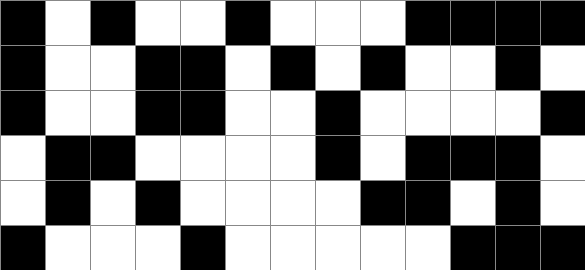[["black", "white", "black", "white", "white", "black", "white", "white", "white", "black", "black", "black", "black"], ["black", "white", "white", "black", "black", "white", "black", "white", "black", "white", "white", "black", "white"], ["black", "white", "white", "black", "black", "white", "white", "black", "white", "white", "white", "white", "black"], ["white", "black", "black", "white", "white", "white", "white", "black", "white", "black", "black", "black", "white"], ["white", "black", "white", "black", "white", "white", "white", "white", "black", "black", "white", "black", "white"], ["black", "white", "white", "white", "black", "white", "white", "white", "white", "white", "black", "black", "black"]]